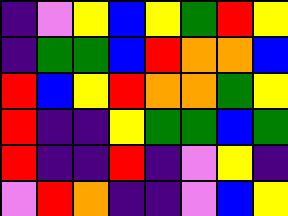[["indigo", "violet", "yellow", "blue", "yellow", "green", "red", "yellow"], ["indigo", "green", "green", "blue", "red", "orange", "orange", "blue"], ["red", "blue", "yellow", "red", "orange", "orange", "green", "yellow"], ["red", "indigo", "indigo", "yellow", "green", "green", "blue", "green"], ["red", "indigo", "indigo", "red", "indigo", "violet", "yellow", "indigo"], ["violet", "red", "orange", "indigo", "indigo", "violet", "blue", "yellow"]]